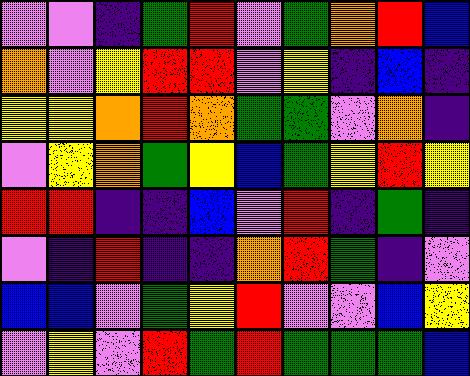[["violet", "violet", "indigo", "green", "red", "violet", "green", "orange", "red", "blue"], ["orange", "violet", "yellow", "red", "red", "violet", "yellow", "indigo", "blue", "indigo"], ["yellow", "yellow", "orange", "red", "orange", "green", "green", "violet", "orange", "indigo"], ["violet", "yellow", "orange", "green", "yellow", "blue", "green", "yellow", "red", "yellow"], ["red", "red", "indigo", "indigo", "blue", "violet", "red", "indigo", "green", "indigo"], ["violet", "indigo", "red", "indigo", "indigo", "orange", "red", "green", "indigo", "violet"], ["blue", "blue", "violet", "green", "yellow", "red", "violet", "violet", "blue", "yellow"], ["violet", "yellow", "violet", "red", "green", "red", "green", "green", "green", "blue"]]